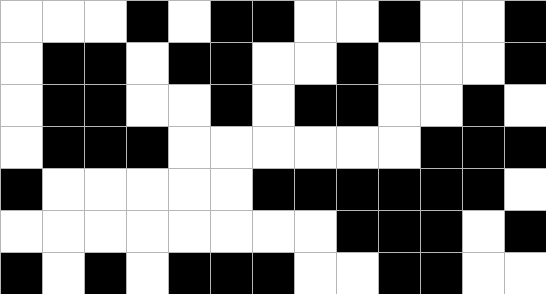[["white", "white", "white", "black", "white", "black", "black", "white", "white", "black", "white", "white", "black"], ["white", "black", "black", "white", "black", "black", "white", "white", "black", "white", "white", "white", "black"], ["white", "black", "black", "white", "white", "black", "white", "black", "black", "white", "white", "black", "white"], ["white", "black", "black", "black", "white", "white", "white", "white", "white", "white", "black", "black", "black"], ["black", "white", "white", "white", "white", "white", "black", "black", "black", "black", "black", "black", "white"], ["white", "white", "white", "white", "white", "white", "white", "white", "black", "black", "black", "white", "black"], ["black", "white", "black", "white", "black", "black", "black", "white", "white", "black", "black", "white", "white"]]